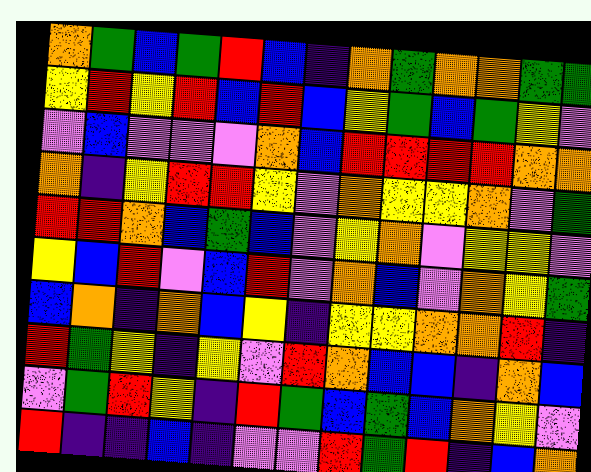[["orange", "green", "blue", "green", "red", "blue", "indigo", "orange", "green", "orange", "orange", "green", "green"], ["yellow", "red", "yellow", "red", "blue", "red", "blue", "yellow", "green", "blue", "green", "yellow", "violet"], ["violet", "blue", "violet", "violet", "violet", "orange", "blue", "red", "red", "red", "red", "orange", "orange"], ["orange", "indigo", "yellow", "red", "red", "yellow", "violet", "orange", "yellow", "yellow", "orange", "violet", "green"], ["red", "red", "orange", "blue", "green", "blue", "violet", "yellow", "orange", "violet", "yellow", "yellow", "violet"], ["yellow", "blue", "red", "violet", "blue", "red", "violet", "orange", "blue", "violet", "orange", "yellow", "green"], ["blue", "orange", "indigo", "orange", "blue", "yellow", "indigo", "yellow", "yellow", "orange", "orange", "red", "indigo"], ["red", "green", "yellow", "indigo", "yellow", "violet", "red", "orange", "blue", "blue", "indigo", "orange", "blue"], ["violet", "green", "red", "yellow", "indigo", "red", "green", "blue", "green", "blue", "orange", "yellow", "violet"], ["red", "indigo", "indigo", "blue", "indigo", "violet", "violet", "red", "green", "red", "indigo", "blue", "orange"]]